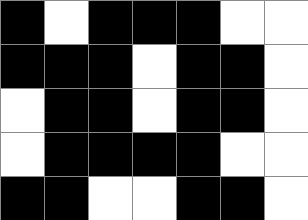[["black", "white", "black", "black", "black", "white", "white"], ["black", "black", "black", "white", "black", "black", "white"], ["white", "black", "black", "white", "black", "black", "white"], ["white", "black", "black", "black", "black", "white", "white"], ["black", "black", "white", "white", "black", "black", "white"]]